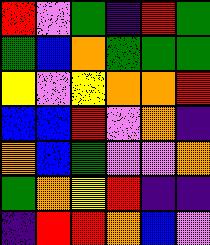[["red", "violet", "green", "indigo", "red", "green"], ["green", "blue", "orange", "green", "green", "green"], ["yellow", "violet", "yellow", "orange", "orange", "red"], ["blue", "blue", "red", "violet", "orange", "indigo"], ["orange", "blue", "green", "violet", "violet", "orange"], ["green", "orange", "yellow", "red", "indigo", "indigo"], ["indigo", "red", "red", "orange", "blue", "violet"]]